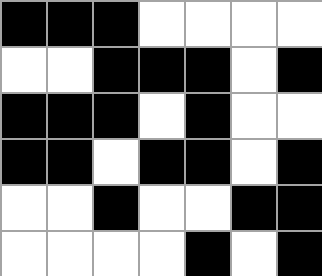[["black", "black", "black", "white", "white", "white", "white"], ["white", "white", "black", "black", "black", "white", "black"], ["black", "black", "black", "white", "black", "white", "white"], ["black", "black", "white", "black", "black", "white", "black"], ["white", "white", "black", "white", "white", "black", "black"], ["white", "white", "white", "white", "black", "white", "black"]]